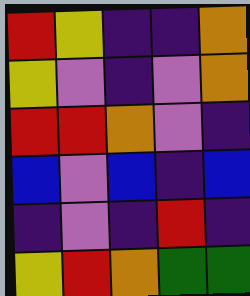[["red", "yellow", "indigo", "indigo", "orange"], ["yellow", "violet", "indigo", "violet", "orange"], ["red", "red", "orange", "violet", "indigo"], ["blue", "violet", "blue", "indigo", "blue"], ["indigo", "violet", "indigo", "red", "indigo"], ["yellow", "red", "orange", "green", "green"]]